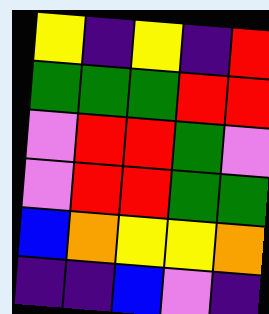[["yellow", "indigo", "yellow", "indigo", "red"], ["green", "green", "green", "red", "red"], ["violet", "red", "red", "green", "violet"], ["violet", "red", "red", "green", "green"], ["blue", "orange", "yellow", "yellow", "orange"], ["indigo", "indigo", "blue", "violet", "indigo"]]